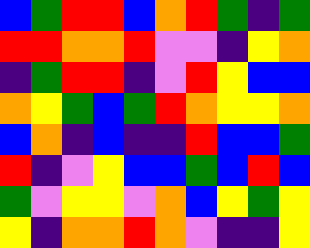[["blue", "green", "red", "red", "blue", "orange", "red", "green", "indigo", "green"], ["red", "red", "orange", "orange", "red", "violet", "violet", "indigo", "yellow", "orange"], ["indigo", "green", "red", "red", "indigo", "violet", "red", "yellow", "blue", "blue"], ["orange", "yellow", "green", "blue", "green", "red", "orange", "yellow", "yellow", "orange"], ["blue", "orange", "indigo", "blue", "indigo", "indigo", "red", "blue", "blue", "green"], ["red", "indigo", "violet", "yellow", "blue", "blue", "green", "blue", "red", "blue"], ["green", "violet", "yellow", "yellow", "violet", "orange", "blue", "yellow", "green", "yellow"], ["yellow", "indigo", "orange", "orange", "red", "orange", "violet", "indigo", "indigo", "yellow"]]